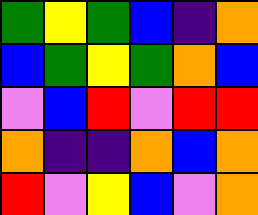[["green", "yellow", "green", "blue", "indigo", "orange"], ["blue", "green", "yellow", "green", "orange", "blue"], ["violet", "blue", "red", "violet", "red", "red"], ["orange", "indigo", "indigo", "orange", "blue", "orange"], ["red", "violet", "yellow", "blue", "violet", "orange"]]